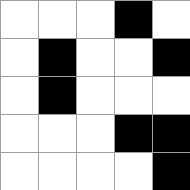[["white", "white", "white", "black", "white"], ["white", "black", "white", "white", "black"], ["white", "black", "white", "white", "white"], ["white", "white", "white", "black", "black"], ["white", "white", "white", "white", "black"]]